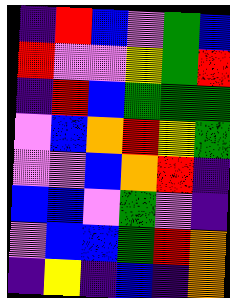[["indigo", "red", "blue", "violet", "green", "blue"], ["red", "violet", "violet", "yellow", "green", "red"], ["indigo", "red", "blue", "green", "green", "green"], ["violet", "blue", "orange", "red", "yellow", "green"], ["violet", "violet", "blue", "orange", "red", "indigo"], ["blue", "blue", "violet", "green", "violet", "indigo"], ["violet", "blue", "blue", "green", "red", "orange"], ["indigo", "yellow", "indigo", "blue", "indigo", "orange"]]